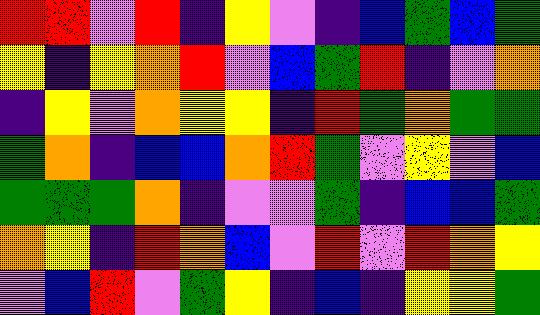[["red", "red", "violet", "red", "indigo", "yellow", "violet", "indigo", "blue", "green", "blue", "green"], ["yellow", "indigo", "yellow", "orange", "red", "violet", "blue", "green", "red", "indigo", "violet", "orange"], ["indigo", "yellow", "violet", "orange", "yellow", "yellow", "indigo", "red", "green", "orange", "green", "green"], ["green", "orange", "indigo", "blue", "blue", "orange", "red", "green", "violet", "yellow", "violet", "blue"], ["green", "green", "green", "orange", "indigo", "violet", "violet", "green", "indigo", "blue", "blue", "green"], ["orange", "yellow", "indigo", "red", "orange", "blue", "violet", "red", "violet", "red", "orange", "yellow"], ["violet", "blue", "red", "violet", "green", "yellow", "indigo", "blue", "indigo", "yellow", "yellow", "green"]]